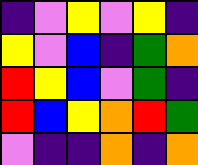[["indigo", "violet", "yellow", "violet", "yellow", "indigo"], ["yellow", "violet", "blue", "indigo", "green", "orange"], ["red", "yellow", "blue", "violet", "green", "indigo"], ["red", "blue", "yellow", "orange", "red", "green"], ["violet", "indigo", "indigo", "orange", "indigo", "orange"]]